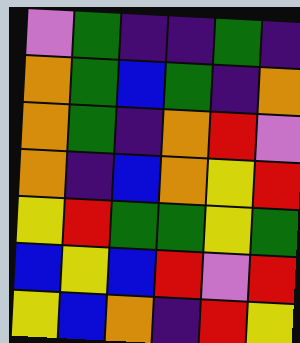[["violet", "green", "indigo", "indigo", "green", "indigo"], ["orange", "green", "blue", "green", "indigo", "orange"], ["orange", "green", "indigo", "orange", "red", "violet"], ["orange", "indigo", "blue", "orange", "yellow", "red"], ["yellow", "red", "green", "green", "yellow", "green"], ["blue", "yellow", "blue", "red", "violet", "red"], ["yellow", "blue", "orange", "indigo", "red", "yellow"]]